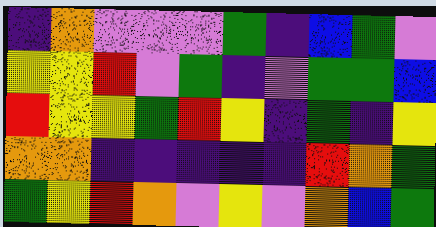[["indigo", "orange", "violet", "violet", "violet", "green", "indigo", "blue", "green", "violet"], ["yellow", "yellow", "red", "violet", "green", "indigo", "violet", "green", "green", "blue"], ["red", "yellow", "yellow", "green", "red", "yellow", "indigo", "green", "indigo", "yellow"], ["orange", "orange", "indigo", "indigo", "indigo", "indigo", "indigo", "red", "orange", "green"], ["green", "yellow", "red", "orange", "violet", "yellow", "violet", "orange", "blue", "green"]]